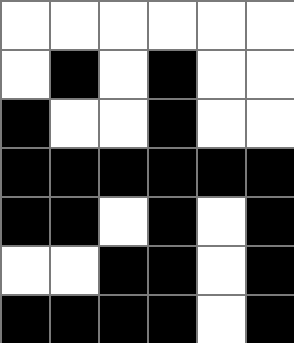[["white", "white", "white", "white", "white", "white"], ["white", "black", "white", "black", "white", "white"], ["black", "white", "white", "black", "white", "white"], ["black", "black", "black", "black", "black", "black"], ["black", "black", "white", "black", "white", "black"], ["white", "white", "black", "black", "white", "black"], ["black", "black", "black", "black", "white", "black"]]